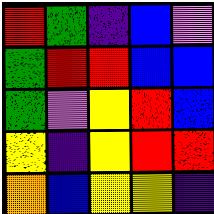[["red", "green", "indigo", "blue", "violet"], ["green", "red", "red", "blue", "blue"], ["green", "violet", "yellow", "red", "blue"], ["yellow", "indigo", "yellow", "red", "red"], ["orange", "blue", "yellow", "yellow", "indigo"]]